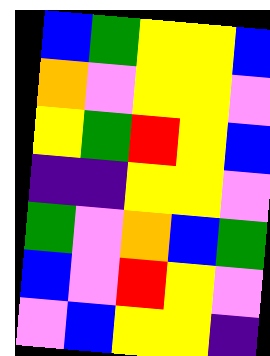[["blue", "green", "yellow", "yellow", "blue"], ["orange", "violet", "yellow", "yellow", "violet"], ["yellow", "green", "red", "yellow", "blue"], ["indigo", "indigo", "yellow", "yellow", "violet"], ["green", "violet", "orange", "blue", "green"], ["blue", "violet", "red", "yellow", "violet"], ["violet", "blue", "yellow", "yellow", "indigo"]]